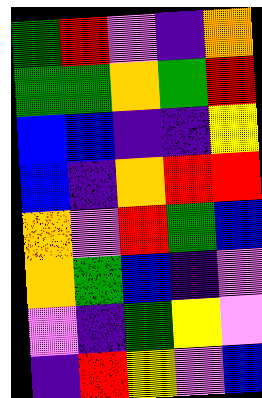[["green", "red", "violet", "indigo", "orange"], ["green", "green", "orange", "green", "red"], ["blue", "blue", "indigo", "indigo", "yellow"], ["blue", "indigo", "orange", "red", "red"], ["orange", "violet", "red", "green", "blue"], ["orange", "green", "blue", "indigo", "violet"], ["violet", "indigo", "green", "yellow", "violet"], ["indigo", "red", "yellow", "violet", "blue"]]